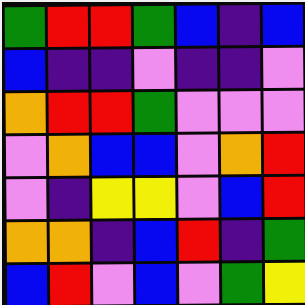[["green", "red", "red", "green", "blue", "indigo", "blue"], ["blue", "indigo", "indigo", "violet", "indigo", "indigo", "violet"], ["orange", "red", "red", "green", "violet", "violet", "violet"], ["violet", "orange", "blue", "blue", "violet", "orange", "red"], ["violet", "indigo", "yellow", "yellow", "violet", "blue", "red"], ["orange", "orange", "indigo", "blue", "red", "indigo", "green"], ["blue", "red", "violet", "blue", "violet", "green", "yellow"]]